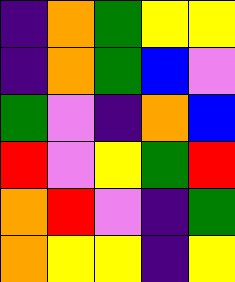[["indigo", "orange", "green", "yellow", "yellow"], ["indigo", "orange", "green", "blue", "violet"], ["green", "violet", "indigo", "orange", "blue"], ["red", "violet", "yellow", "green", "red"], ["orange", "red", "violet", "indigo", "green"], ["orange", "yellow", "yellow", "indigo", "yellow"]]